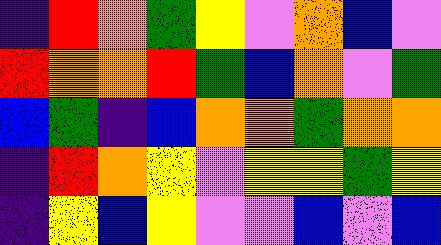[["indigo", "red", "orange", "green", "yellow", "violet", "orange", "blue", "violet"], ["red", "orange", "orange", "red", "green", "blue", "orange", "violet", "green"], ["blue", "green", "indigo", "blue", "orange", "orange", "green", "orange", "orange"], ["indigo", "red", "orange", "yellow", "violet", "yellow", "yellow", "green", "yellow"], ["indigo", "yellow", "blue", "yellow", "violet", "violet", "blue", "violet", "blue"]]